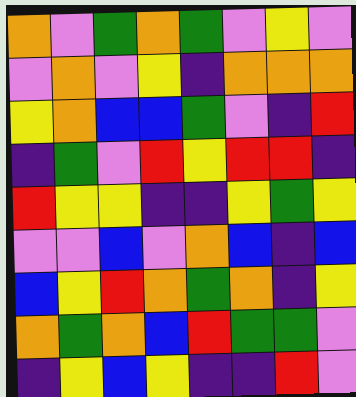[["orange", "violet", "green", "orange", "green", "violet", "yellow", "violet"], ["violet", "orange", "violet", "yellow", "indigo", "orange", "orange", "orange"], ["yellow", "orange", "blue", "blue", "green", "violet", "indigo", "red"], ["indigo", "green", "violet", "red", "yellow", "red", "red", "indigo"], ["red", "yellow", "yellow", "indigo", "indigo", "yellow", "green", "yellow"], ["violet", "violet", "blue", "violet", "orange", "blue", "indigo", "blue"], ["blue", "yellow", "red", "orange", "green", "orange", "indigo", "yellow"], ["orange", "green", "orange", "blue", "red", "green", "green", "violet"], ["indigo", "yellow", "blue", "yellow", "indigo", "indigo", "red", "violet"]]